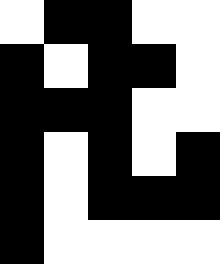[["white", "black", "black", "white", "white"], ["black", "white", "black", "black", "white"], ["black", "black", "black", "white", "white"], ["black", "white", "black", "white", "black"], ["black", "white", "black", "black", "black"], ["black", "white", "white", "white", "white"]]